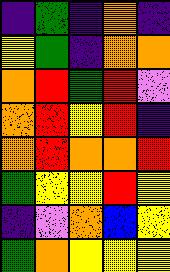[["indigo", "green", "indigo", "orange", "indigo"], ["yellow", "green", "indigo", "orange", "orange"], ["orange", "red", "green", "red", "violet"], ["orange", "red", "yellow", "red", "indigo"], ["orange", "red", "orange", "orange", "red"], ["green", "yellow", "yellow", "red", "yellow"], ["indigo", "violet", "orange", "blue", "yellow"], ["green", "orange", "yellow", "yellow", "yellow"]]